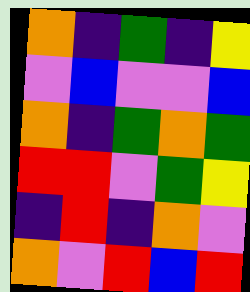[["orange", "indigo", "green", "indigo", "yellow"], ["violet", "blue", "violet", "violet", "blue"], ["orange", "indigo", "green", "orange", "green"], ["red", "red", "violet", "green", "yellow"], ["indigo", "red", "indigo", "orange", "violet"], ["orange", "violet", "red", "blue", "red"]]